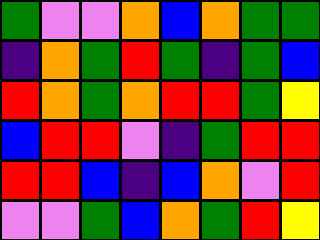[["green", "violet", "violet", "orange", "blue", "orange", "green", "green"], ["indigo", "orange", "green", "red", "green", "indigo", "green", "blue"], ["red", "orange", "green", "orange", "red", "red", "green", "yellow"], ["blue", "red", "red", "violet", "indigo", "green", "red", "red"], ["red", "red", "blue", "indigo", "blue", "orange", "violet", "red"], ["violet", "violet", "green", "blue", "orange", "green", "red", "yellow"]]